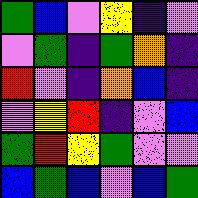[["green", "blue", "violet", "yellow", "indigo", "violet"], ["violet", "green", "indigo", "green", "orange", "indigo"], ["red", "violet", "indigo", "orange", "blue", "indigo"], ["violet", "yellow", "red", "indigo", "violet", "blue"], ["green", "red", "yellow", "green", "violet", "violet"], ["blue", "green", "blue", "violet", "blue", "green"]]